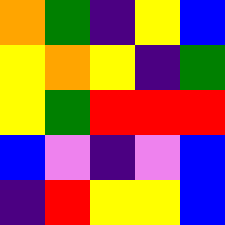[["orange", "green", "indigo", "yellow", "blue"], ["yellow", "orange", "yellow", "indigo", "green"], ["yellow", "green", "red", "red", "red"], ["blue", "violet", "indigo", "violet", "blue"], ["indigo", "red", "yellow", "yellow", "blue"]]